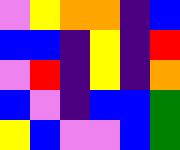[["violet", "yellow", "orange", "orange", "indigo", "blue"], ["blue", "blue", "indigo", "yellow", "indigo", "red"], ["violet", "red", "indigo", "yellow", "indigo", "orange"], ["blue", "violet", "indigo", "blue", "blue", "green"], ["yellow", "blue", "violet", "violet", "blue", "green"]]